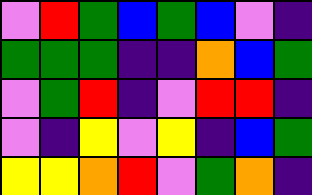[["violet", "red", "green", "blue", "green", "blue", "violet", "indigo"], ["green", "green", "green", "indigo", "indigo", "orange", "blue", "green"], ["violet", "green", "red", "indigo", "violet", "red", "red", "indigo"], ["violet", "indigo", "yellow", "violet", "yellow", "indigo", "blue", "green"], ["yellow", "yellow", "orange", "red", "violet", "green", "orange", "indigo"]]